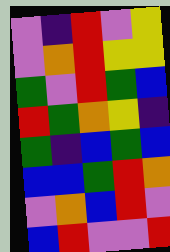[["violet", "indigo", "red", "violet", "yellow"], ["violet", "orange", "red", "yellow", "yellow"], ["green", "violet", "red", "green", "blue"], ["red", "green", "orange", "yellow", "indigo"], ["green", "indigo", "blue", "green", "blue"], ["blue", "blue", "green", "red", "orange"], ["violet", "orange", "blue", "red", "violet"], ["blue", "red", "violet", "violet", "red"]]